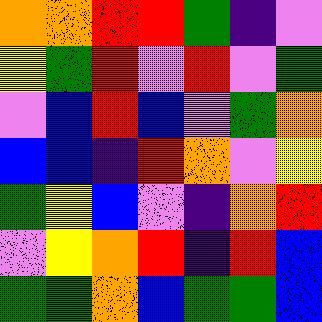[["orange", "orange", "red", "red", "green", "indigo", "violet"], ["yellow", "green", "red", "violet", "red", "violet", "green"], ["violet", "blue", "red", "blue", "violet", "green", "orange"], ["blue", "blue", "indigo", "red", "orange", "violet", "yellow"], ["green", "yellow", "blue", "violet", "indigo", "orange", "red"], ["violet", "yellow", "orange", "red", "indigo", "red", "blue"], ["green", "green", "orange", "blue", "green", "green", "blue"]]